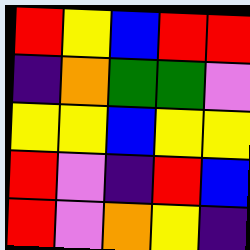[["red", "yellow", "blue", "red", "red"], ["indigo", "orange", "green", "green", "violet"], ["yellow", "yellow", "blue", "yellow", "yellow"], ["red", "violet", "indigo", "red", "blue"], ["red", "violet", "orange", "yellow", "indigo"]]